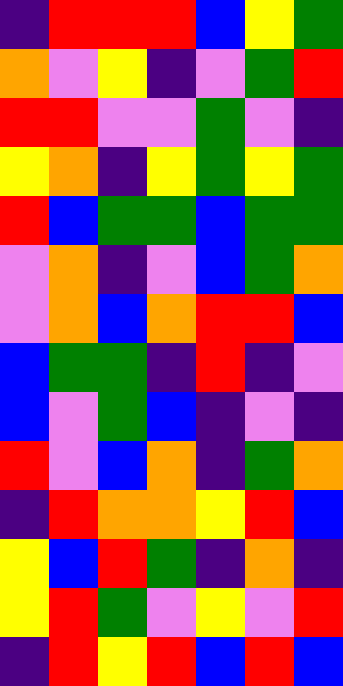[["indigo", "red", "red", "red", "blue", "yellow", "green"], ["orange", "violet", "yellow", "indigo", "violet", "green", "red"], ["red", "red", "violet", "violet", "green", "violet", "indigo"], ["yellow", "orange", "indigo", "yellow", "green", "yellow", "green"], ["red", "blue", "green", "green", "blue", "green", "green"], ["violet", "orange", "indigo", "violet", "blue", "green", "orange"], ["violet", "orange", "blue", "orange", "red", "red", "blue"], ["blue", "green", "green", "indigo", "red", "indigo", "violet"], ["blue", "violet", "green", "blue", "indigo", "violet", "indigo"], ["red", "violet", "blue", "orange", "indigo", "green", "orange"], ["indigo", "red", "orange", "orange", "yellow", "red", "blue"], ["yellow", "blue", "red", "green", "indigo", "orange", "indigo"], ["yellow", "red", "green", "violet", "yellow", "violet", "red"], ["indigo", "red", "yellow", "red", "blue", "red", "blue"]]